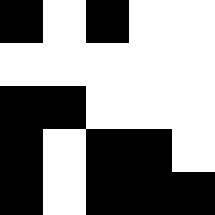[["black", "white", "black", "white", "white"], ["white", "white", "white", "white", "white"], ["black", "black", "white", "white", "white"], ["black", "white", "black", "black", "white"], ["black", "white", "black", "black", "black"]]